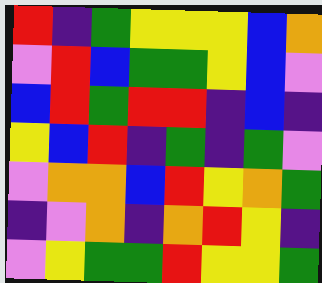[["red", "indigo", "green", "yellow", "yellow", "yellow", "blue", "orange"], ["violet", "red", "blue", "green", "green", "yellow", "blue", "violet"], ["blue", "red", "green", "red", "red", "indigo", "blue", "indigo"], ["yellow", "blue", "red", "indigo", "green", "indigo", "green", "violet"], ["violet", "orange", "orange", "blue", "red", "yellow", "orange", "green"], ["indigo", "violet", "orange", "indigo", "orange", "red", "yellow", "indigo"], ["violet", "yellow", "green", "green", "red", "yellow", "yellow", "green"]]